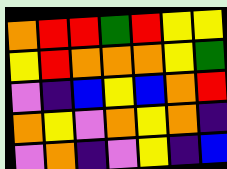[["orange", "red", "red", "green", "red", "yellow", "yellow"], ["yellow", "red", "orange", "orange", "orange", "yellow", "green"], ["violet", "indigo", "blue", "yellow", "blue", "orange", "red"], ["orange", "yellow", "violet", "orange", "yellow", "orange", "indigo"], ["violet", "orange", "indigo", "violet", "yellow", "indigo", "blue"]]